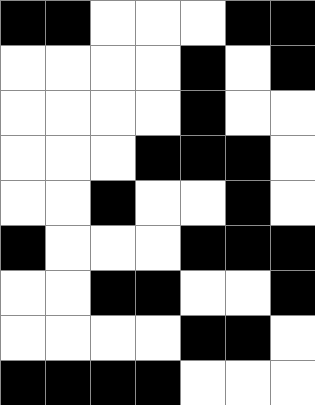[["black", "black", "white", "white", "white", "black", "black"], ["white", "white", "white", "white", "black", "white", "black"], ["white", "white", "white", "white", "black", "white", "white"], ["white", "white", "white", "black", "black", "black", "white"], ["white", "white", "black", "white", "white", "black", "white"], ["black", "white", "white", "white", "black", "black", "black"], ["white", "white", "black", "black", "white", "white", "black"], ["white", "white", "white", "white", "black", "black", "white"], ["black", "black", "black", "black", "white", "white", "white"]]